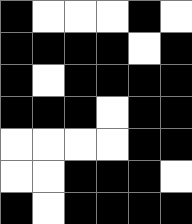[["black", "white", "white", "white", "black", "white"], ["black", "black", "black", "black", "white", "black"], ["black", "white", "black", "black", "black", "black"], ["black", "black", "black", "white", "black", "black"], ["white", "white", "white", "white", "black", "black"], ["white", "white", "black", "black", "black", "white"], ["black", "white", "black", "black", "black", "black"]]